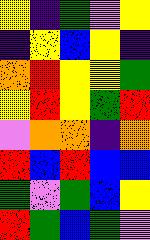[["yellow", "indigo", "green", "violet", "yellow"], ["indigo", "yellow", "blue", "yellow", "indigo"], ["orange", "red", "yellow", "yellow", "green"], ["yellow", "red", "yellow", "green", "red"], ["violet", "orange", "orange", "indigo", "orange"], ["red", "blue", "red", "blue", "blue"], ["green", "violet", "green", "blue", "yellow"], ["red", "green", "blue", "green", "violet"]]